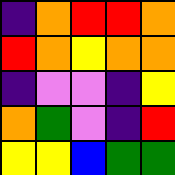[["indigo", "orange", "red", "red", "orange"], ["red", "orange", "yellow", "orange", "orange"], ["indigo", "violet", "violet", "indigo", "yellow"], ["orange", "green", "violet", "indigo", "red"], ["yellow", "yellow", "blue", "green", "green"]]